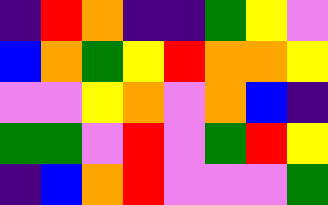[["indigo", "red", "orange", "indigo", "indigo", "green", "yellow", "violet"], ["blue", "orange", "green", "yellow", "red", "orange", "orange", "yellow"], ["violet", "violet", "yellow", "orange", "violet", "orange", "blue", "indigo"], ["green", "green", "violet", "red", "violet", "green", "red", "yellow"], ["indigo", "blue", "orange", "red", "violet", "violet", "violet", "green"]]